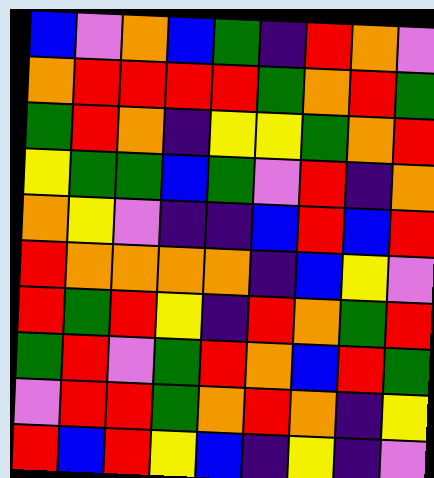[["blue", "violet", "orange", "blue", "green", "indigo", "red", "orange", "violet"], ["orange", "red", "red", "red", "red", "green", "orange", "red", "green"], ["green", "red", "orange", "indigo", "yellow", "yellow", "green", "orange", "red"], ["yellow", "green", "green", "blue", "green", "violet", "red", "indigo", "orange"], ["orange", "yellow", "violet", "indigo", "indigo", "blue", "red", "blue", "red"], ["red", "orange", "orange", "orange", "orange", "indigo", "blue", "yellow", "violet"], ["red", "green", "red", "yellow", "indigo", "red", "orange", "green", "red"], ["green", "red", "violet", "green", "red", "orange", "blue", "red", "green"], ["violet", "red", "red", "green", "orange", "red", "orange", "indigo", "yellow"], ["red", "blue", "red", "yellow", "blue", "indigo", "yellow", "indigo", "violet"]]